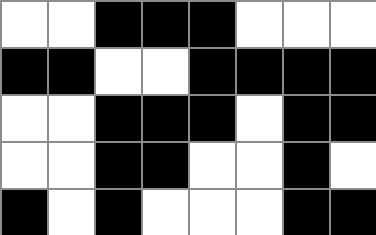[["white", "white", "black", "black", "black", "white", "white", "white"], ["black", "black", "white", "white", "black", "black", "black", "black"], ["white", "white", "black", "black", "black", "white", "black", "black"], ["white", "white", "black", "black", "white", "white", "black", "white"], ["black", "white", "black", "white", "white", "white", "black", "black"]]